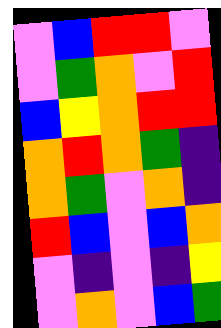[["violet", "blue", "red", "red", "violet"], ["violet", "green", "orange", "violet", "red"], ["blue", "yellow", "orange", "red", "red"], ["orange", "red", "orange", "green", "indigo"], ["orange", "green", "violet", "orange", "indigo"], ["red", "blue", "violet", "blue", "orange"], ["violet", "indigo", "violet", "indigo", "yellow"], ["violet", "orange", "violet", "blue", "green"]]